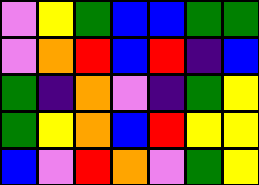[["violet", "yellow", "green", "blue", "blue", "green", "green"], ["violet", "orange", "red", "blue", "red", "indigo", "blue"], ["green", "indigo", "orange", "violet", "indigo", "green", "yellow"], ["green", "yellow", "orange", "blue", "red", "yellow", "yellow"], ["blue", "violet", "red", "orange", "violet", "green", "yellow"]]